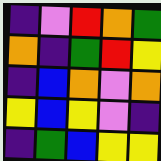[["indigo", "violet", "red", "orange", "green"], ["orange", "indigo", "green", "red", "yellow"], ["indigo", "blue", "orange", "violet", "orange"], ["yellow", "blue", "yellow", "violet", "indigo"], ["indigo", "green", "blue", "yellow", "yellow"]]